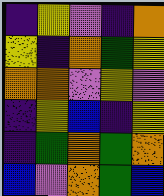[["indigo", "yellow", "violet", "indigo", "orange"], ["yellow", "indigo", "orange", "green", "yellow"], ["orange", "orange", "violet", "yellow", "violet"], ["indigo", "yellow", "blue", "indigo", "yellow"], ["indigo", "green", "orange", "green", "orange"], ["blue", "violet", "orange", "green", "blue"]]